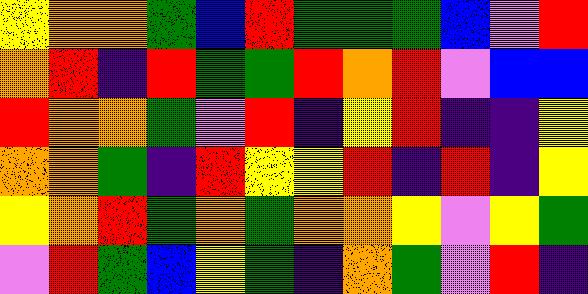[["yellow", "orange", "orange", "green", "blue", "red", "green", "green", "green", "blue", "violet", "red"], ["orange", "red", "indigo", "red", "green", "green", "red", "orange", "red", "violet", "blue", "blue"], ["red", "orange", "orange", "green", "violet", "red", "indigo", "yellow", "red", "indigo", "indigo", "yellow"], ["orange", "orange", "green", "indigo", "red", "yellow", "yellow", "red", "indigo", "red", "indigo", "yellow"], ["yellow", "orange", "red", "green", "orange", "green", "orange", "orange", "yellow", "violet", "yellow", "green"], ["violet", "red", "green", "blue", "yellow", "green", "indigo", "orange", "green", "violet", "red", "indigo"]]